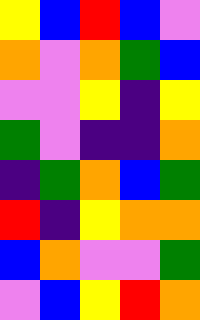[["yellow", "blue", "red", "blue", "violet"], ["orange", "violet", "orange", "green", "blue"], ["violet", "violet", "yellow", "indigo", "yellow"], ["green", "violet", "indigo", "indigo", "orange"], ["indigo", "green", "orange", "blue", "green"], ["red", "indigo", "yellow", "orange", "orange"], ["blue", "orange", "violet", "violet", "green"], ["violet", "blue", "yellow", "red", "orange"]]